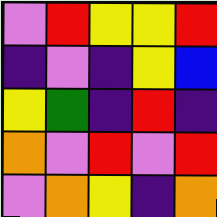[["violet", "red", "yellow", "yellow", "red"], ["indigo", "violet", "indigo", "yellow", "blue"], ["yellow", "green", "indigo", "red", "indigo"], ["orange", "violet", "red", "violet", "red"], ["violet", "orange", "yellow", "indigo", "orange"]]